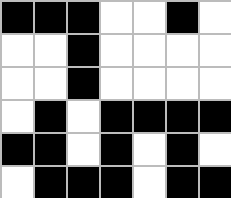[["black", "black", "black", "white", "white", "black", "white"], ["white", "white", "black", "white", "white", "white", "white"], ["white", "white", "black", "white", "white", "white", "white"], ["white", "black", "white", "black", "black", "black", "black"], ["black", "black", "white", "black", "white", "black", "white"], ["white", "black", "black", "black", "white", "black", "black"]]